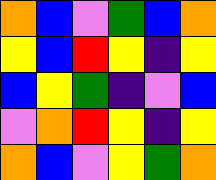[["orange", "blue", "violet", "green", "blue", "orange"], ["yellow", "blue", "red", "yellow", "indigo", "yellow"], ["blue", "yellow", "green", "indigo", "violet", "blue"], ["violet", "orange", "red", "yellow", "indigo", "yellow"], ["orange", "blue", "violet", "yellow", "green", "orange"]]